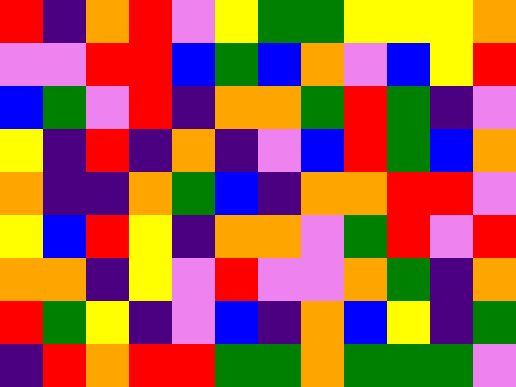[["red", "indigo", "orange", "red", "violet", "yellow", "green", "green", "yellow", "yellow", "yellow", "orange"], ["violet", "violet", "red", "red", "blue", "green", "blue", "orange", "violet", "blue", "yellow", "red"], ["blue", "green", "violet", "red", "indigo", "orange", "orange", "green", "red", "green", "indigo", "violet"], ["yellow", "indigo", "red", "indigo", "orange", "indigo", "violet", "blue", "red", "green", "blue", "orange"], ["orange", "indigo", "indigo", "orange", "green", "blue", "indigo", "orange", "orange", "red", "red", "violet"], ["yellow", "blue", "red", "yellow", "indigo", "orange", "orange", "violet", "green", "red", "violet", "red"], ["orange", "orange", "indigo", "yellow", "violet", "red", "violet", "violet", "orange", "green", "indigo", "orange"], ["red", "green", "yellow", "indigo", "violet", "blue", "indigo", "orange", "blue", "yellow", "indigo", "green"], ["indigo", "red", "orange", "red", "red", "green", "green", "orange", "green", "green", "green", "violet"]]